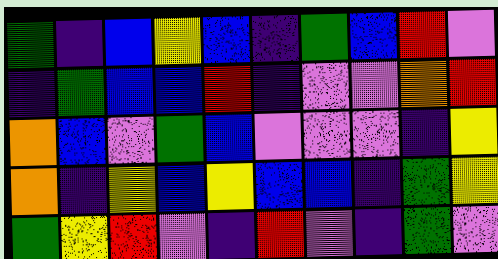[["green", "indigo", "blue", "yellow", "blue", "indigo", "green", "blue", "red", "violet"], ["indigo", "green", "blue", "blue", "red", "indigo", "violet", "violet", "orange", "red"], ["orange", "blue", "violet", "green", "blue", "violet", "violet", "violet", "indigo", "yellow"], ["orange", "indigo", "yellow", "blue", "yellow", "blue", "blue", "indigo", "green", "yellow"], ["green", "yellow", "red", "violet", "indigo", "red", "violet", "indigo", "green", "violet"]]